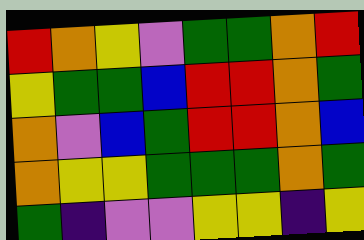[["red", "orange", "yellow", "violet", "green", "green", "orange", "red"], ["yellow", "green", "green", "blue", "red", "red", "orange", "green"], ["orange", "violet", "blue", "green", "red", "red", "orange", "blue"], ["orange", "yellow", "yellow", "green", "green", "green", "orange", "green"], ["green", "indigo", "violet", "violet", "yellow", "yellow", "indigo", "yellow"]]